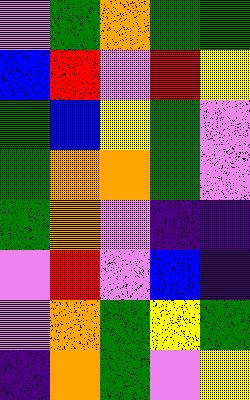[["violet", "green", "orange", "green", "green"], ["blue", "red", "violet", "red", "yellow"], ["green", "blue", "yellow", "green", "violet"], ["green", "orange", "orange", "green", "violet"], ["green", "orange", "violet", "indigo", "indigo"], ["violet", "red", "violet", "blue", "indigo"], ["violet", "orange", "green", "yellow", "green"], ["indigo", "orange", "green", "violet", "yellow"]]